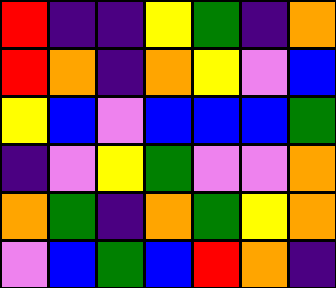[["red", "indigo", "indigo", "yellow", "green", "indigo", "orange"], ["red", "orange", "indigo", "orange", "yellow", "violet", "blue"], ["yellow", "blue", "violet", "blue", "blue", "blue", "green"], ["indigo", "violet", "yellow", "green", "violet", "violet", "orange"], ["orange", "green", "indigo", "orange", "green", "yellow", "orange"], ["violet", "blue", "green", "blue", "red", "orange", "indigo"]]